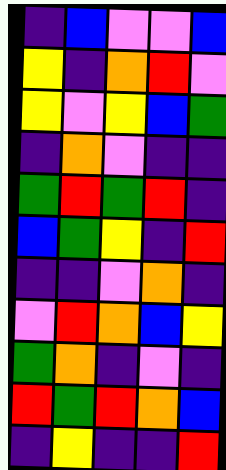[["indigo", "blue", "violet", "violet", "blue"], ["yellow", "indigo", "orange", "red", "violet"], ["yellow", "violet", "yellow", "blue", "green"], ["indigo", "orange", "violet", "indigo", "indigo"], ["green", "red", "green", "red", "indigo"], ["blue", "green", "yellow", "indigo", "red"], ["indigo", "indigo", "violet", "orange", "indigo"], ["violet", "red", "orange", "blue", "yellow"], ["green", "orange", "indigo", "violet", "indigo"], ["red", "green", "red", "orange", "blue"], ["indigo", "yellow", "indigo", "indigo", "red"]]